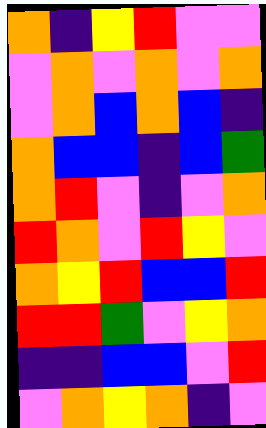[["orange", "indigo", "yellow", "red", "violet", "violet"], ["violet", "orange", "violet", "orange", "violet", "orange"], ["violet", "orange", "blue", "orange", "blue", "indigo"], ["orange", "blue", "blue", "indigo", "blue", "green"], ["orange", "red", "violet", "indigo", "violet", "orange"], ["red", "orange", "violet", "red", "yellow", "violet"], ["orange", "yellow", "red", "blue", "blue", "red"], ["red", "red", "green", "violet", "yellow", "orange"], ["indigo", "indigo", "blue", "blue", "violet", "red"], ["violet", "orange", "yellow", "orange", "indigo", "violet"]]